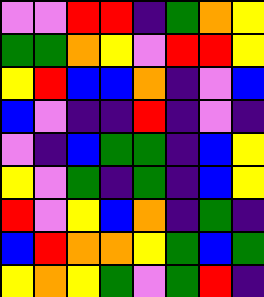[["violet", "violet", "red", "red", "indigo", "green", "orange", "yellow"], ["green", "green", "orange", "yellow", "violet", "red", "red", "yellow"], ["yellow", "red", "blue", "blue", "orange", "indigo", "violet", "blue"], ["blue", "violet", "indigo", "indigo", "red", "indigo", "violet", "indigo"], ["violet", "indigo", "blue", "green", "green", "indigo", "blue", "yellow"], ["yellow", "violet", "green", "indigo", "green", "indigo", "blue", "yellow"], ["red", "violet", "yellow", "blue", "orange", "indigo", "green", "indigo"], ["blue", "red", "orange", "orange", "yellow", "green", "blue", "green"], ["yellow", "orange", "yellow", "green", "violet", "green", "red", "indigo"]]